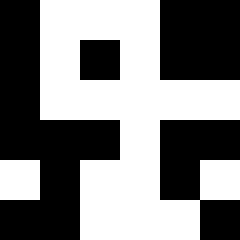[["black", "white", "white", "white", "black", "black"], ["black", "white", "black", "white", "black", "black"], ["black", "white", "white", "white", "white", "white"], ["black", "black", "black", "white", "black", "black"], ["white", "black", "white", "white", "black", "white"], ["black", "black", "white", "white", "white", "black"]]